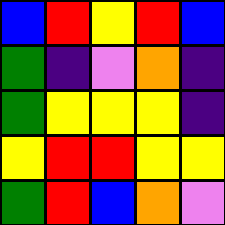[["blue", "red", "yellow", "red", "blue"], ["green", "indigo", "violet", "orange", "indigo"], ["green", "yellow", "yellow", "yellow", "indigo"], ["yellow", "red", "red", "yellow", "yellow"], ["green", "red", "blue", "orange", "violet"]]